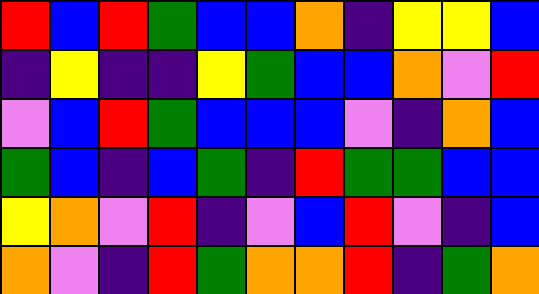[["red", "blue", "red", "green", "blue", "blue", "orange", "indigo", "yellow", "yellow", "blue"], ["indigo", "yellow", "indigo", "indigo", "yellow", "green", "blue", "blue", "orange", "violet", "red"], ["violet", "blue", "red", "green", "blue", "blue", "blue", "violet", "indigo", "orange", "blue"], ["green", "blue", "indigo", "blue", "green", "indigo", "red", "green", "green", "blue", "blue"], ["yellow", "orange", "violet", "red", "indigo", "violet", "blue", "red", "violet", "indigo", "blue"], ["orange", "violet", "indigo", "red", "green", "orange", "orange", "red", "indigo", "green", "orange"]]